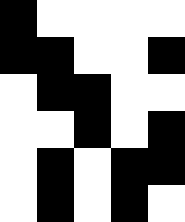[["black", "white", "white", "white", "white"], ["black", "black", "white", "white", "black"], ["white", "black", "black", "white", "white"], ["white", "white", "black", "white", "black"], ["white", "black", "white", "black", "black"], ["white", "black", "white", "black", "white"]]